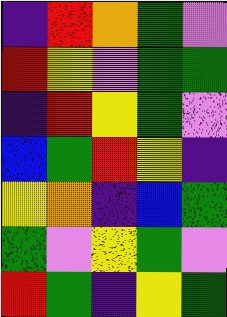[["indigo", "red", "orange", "green", "violet"], ["red", "yellow", "violet", "green", "green"], ["indigo", "red", "yellow", "green", "violet"], ["blue", "green", "red", "yellow", "indigo"], ["yellow", "orange", "indigo", "blue", "green"], ["green", "violet", "yellow", "green", "violet"], ["red", "green", "indigo", "yellow", "green"]]